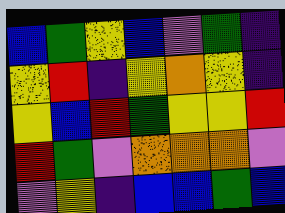[["blue", "green", "yellow", "blue", "violet", "green", "indigo"], ["yellow", "red", "indigo", "yellow", "orange", "yellow", "indigo"], ["yellow", "blue", "red", "green", "yellow", "yellow", "red"], ["red", "green", "violet", "orange", "orange", "orange", "violet"], ["violet", "yellow", "indigo", "blue", "blue", "green", "blue"]]